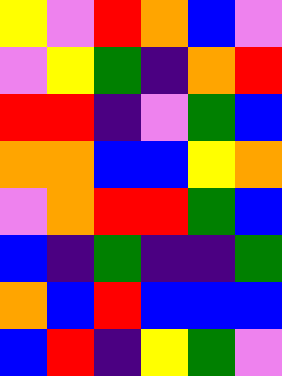[["yellow", "violet", "red", "orange", "blue", "violet"], ["violet", "yellow", "green", "indigo", "orange", "red"], ["red", "red", "indigo", "violet", "green", "blue"], ["orange", "orange", "blue", "blue", "yellow", "orange"], ["violet", "orange", "red", "red", "green", "blue"], ["blue", "indigo", "green", "indigo", "indigo", "green"], ["orange", "blue", "red", "blue", "blue", "blue"], ["blue", "red", "indigo", "yellow", "green", "violet"]]